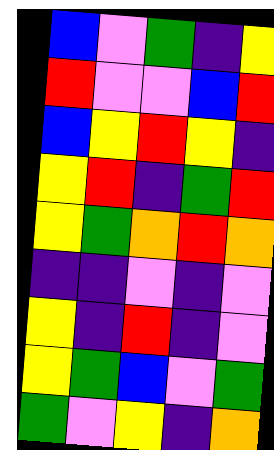[["blue", "violet", "green", "indigo", "yellow"], ["red", "violet", "violet", "blue", "red"], ["blue", "yellow", "red", "yellow", "indigo"], ["yellow", "red", "indigo", "green", "red"], ["yellow", "green", "orange", "red", "orange"], ["indigo", "indigo", "violet", "indigo", "violet"], ["yellow", "indigo", "red", "indigo", "violet"], ["yellow", "green", "blue", "violet", "green"], ["green", "violet", "yellow", "indigo", "orange"]]